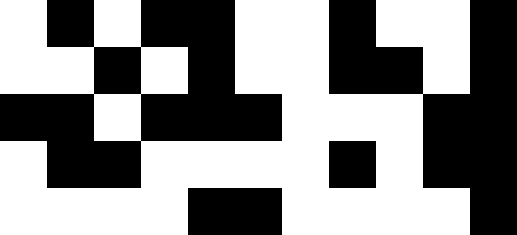[["white", "black", "white", "black", "black", "white", "white", "black", "white", "white", "black"], ["white", "white", "black", "white", "black", "white", "white", "black", "black", "white", "black"], ["black", "black", "white", "black", "black", "black", "white", "white", "white", "black", "black"], ["white", "black", "black", "white", "white", "white", "white", "black", "white", "black", "black"], ["white", "white", "white", "white", "black", "black", "white", "white", "white", "white", "black"]]